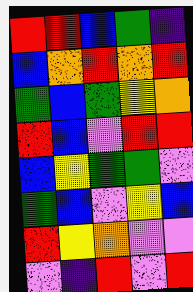[["red", "red", "blue", "green", "indigo"], ["blue", "orange", "red", "orange", "red"], ["green", "blue", "green", "yellow", "orange"], ["red", "blue", "violet", "red", "red"], ["blue", "yellow", "green", "green", "violet"], ["green", "blue", "violet", "yellow", "blue"], ["red", "yellow", "orange", "violet", "violet"], ["violet", "indigo", "red", "violet", "red"]]